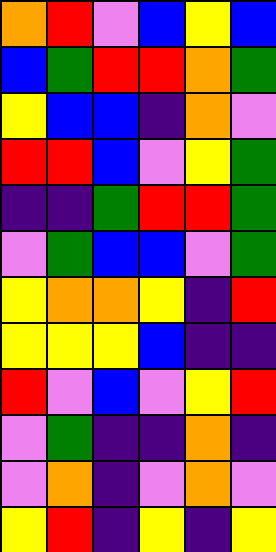[["orange", "red", "violet", "blue", "yellow", "blue"], ["blue", "green", "red", "red", "orange", "green"], ["yellow", "blue", "blue", "indigo", "orange", "violet"], ["red", "red", "blue", "violet", "yellow", "green"], ["indigo", "indigo", "green", "red", "red", "green"], ["violet", "green", "blue", "blue", "violet", "green"], ["yellow", "orange", "orange", "yellow", "indigo", "red"], ["yellow", "yellow", "yellow", "blue", "indigo", "indigo"], ["red", "violet", "blue", "violet", "yellow", "red"], ["violet", "green", "indigo", "indigo", "orange", "indigo"], ["violet", "orange", "indigo", "violet", "orange", "violet"], ["yellow", "red", "indigo", "yellow", "indigo", "yellow"]]